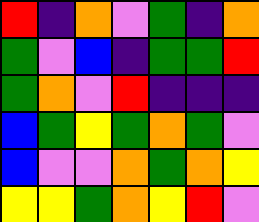[["red", "indigo", "orange", "violet", "green", "indigo", "orange"], ["green", "violet", "blue", "indigo", "green", "green", "red"], ["green", "orange", "violet", "red", "indigo", "indigo", "indigo"], ["blue", "green", "yellow", "green", "orange", "green", "violet"], ["blue", "violet", "violet", "orange", "green", "orange", "yellow"], ["yellow", "yellow", "green", "orange", "yellow", "red", "violet"]]